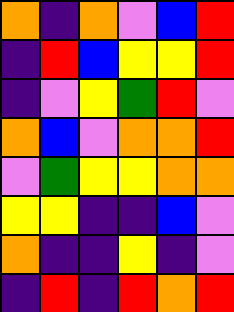[["orange", "indigo", "orange", "violet", "blue", "red"], ["indigo", "red", "blue", "yellow", "yellow", "red"], ["indigo", "violet", "yellow", "green", "red", "violet"], ["orange", "blue", "violet", "orange", "orange", "red"], ["violet", "green", "yellow", "yellow", "orange", "orange"], ["yellow", "yellow", "indigo", "indigo", "blue", "violet"], ["orange", "indigo", "indigo", "yellow", "indigo", "violet"], ["indigo", "red", "indigo", "red", "orange", "red"]]